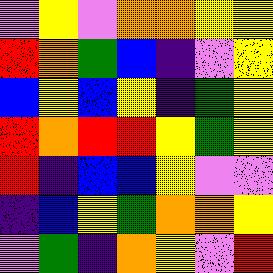[["violet", "yellow", "violet", "orange", "orange", "yellow", "yellow"], ["red", "orange", "green", "blue", "indigo", "violet", "yellow"], ["blue", "yellow", "blue", "yellow", "indigo", "green", "yellow"], ["red", "orange", "red", "red", "yellow", "green", "yellow"], ["red", "indigo", "blue", "blue", "yellow", "violet", "violet"], ["indigo", "blue", "yellow", "green", "orange", "orange", "yellow"], ["violet", "green", "indigo", "orange", "yellow", "violet", "red"]]